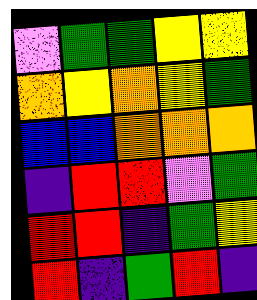[["violet", "green", "green", "yellow", "yellow"], ["orange", "yellow", "orange", "yellow", "green"], ["blue", "blue", "orange", "orange", "orange"], ["indigo", "red", "red", "violet", "green"], ["red", "red", "indigo", "green", "yellow"], ["red", "indigo", "green", "red", "indigo"]]